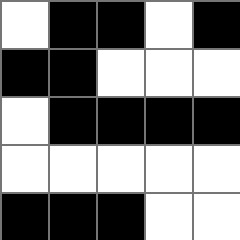[["white", "black", "black", "white", "black"], ["black", "black", "white", "white", "white"], ["white", "black", "black", "black", "black"], ["white", "white", "white", "white", "white"], ["black", "black", "black", "white", "white"]]